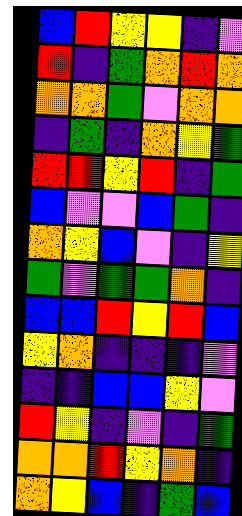[["blue", "red", "yellow", "yellow", "indigo", "violet"], ["red", "indigo", "green", "orange", "red", "orange"], ["orange", "orange", "green", "violet", "orange", "orange"], ["indigo", "green", "indigo", "orange", "yellow", "green"], ["red", "red", "yellow", "red", "indigo", "green"], ["blue", "violet", "violet", "blue", "green", "indigo"], ["orange", "yellow", "blue", "violet", "indigo", "yellow"], ["green", "violet", "green", "green", "orange", "indigo"], ["blue", "blue", "red", "yellow", "red", "blue"], ["yellow", "orange", "indigo", "indigo", "indigo", "violet"], ["indigo", "indigo", "blue", "blue", "yellow", "violet"], ["red", "yellow", "indigo", "violet", "indigo", "green"], ["orange", "orange", "red", "yellow", "orange", "indigo"], ["orange", "yellow", "blue", "indigo", "green", "blue"]]